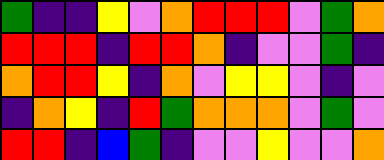[["green", "indigo", "indigo", "yellow", "violet", "orange", "red", "red", "red", "violet", "green", "orange"], ["red", "red", "red", "indigo", "red", "red", "orange", "indigo", "violet", "violet", "green", "indigo"], ["orange", "red", "red", "yellow", "indigo", "orange", "violet", "yellow", "yellow", "violet", "indigo", "violet"], ["indigo", "orange", "yellow", "indigo", "red", "green", "orange", "orange", "orange", "violet", "green", "violet"], ["red", "red", "indigo", "blue", "green", "indigo", "violet", "violet", "yellow", "violet", "violet", "orange"]]